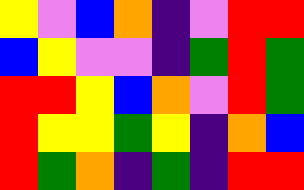[["yellow", "violet", "blue", "orange", "indigo", "violet", "red", "red"], ["blue", "yellow", "violet", "violet", "indigo", "green", "red", "green"], ["red", "red", "yellow", "blue", "orange", "violet", "red", "green"], ["red", "yellow", "yellow", "green", "yellow", "indigo", "orange", "blue"], ["red", "green", "orange", "indigo", "green", "indigo", "red", "red"]]